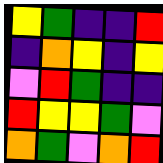[["yellow", "green", "indigo", "indigo", "red"], ["indigo", "orange", "yellow", "indigo", "yellow"], ["violet", "red", "green", "indigo", "indigo"], ["red", "yellow", "yellow", "green", "violet"], ["orange", "green", "violet", "orange", "red"]]